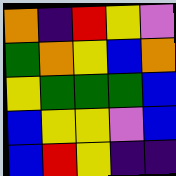[["orange", "indigo", "red", "yellow", "violet"], ["green", "orange", "yellow", "blue", "orange"], ["yellow", "green", "green", "green", "blue"], ["blue", "yellow", "yellow", "violet", "blue"], ["blue", "red", "yellow", "indigo", "indigo"]]